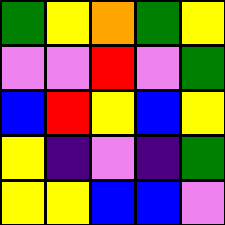[["green", "yellow", "orange", "green", "yellow"], ["violet", "violet", "red", "violet", "green"], ["blue", "red", "yellow", "blue", "yellow"], ["yellow", "indigo", "violet", "indigo", "green"], ["yellow", "yellow", "blue", "blue", "violet"]]